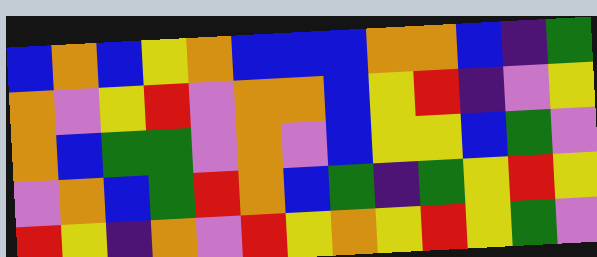[["blue", "orange", "blue", "yellow", "orange", "blue", "blue", "blue", "orange", "orange", "blue", "indigo", "green"], ["orange", "violet", "yellow", "red", "violet", "orange", "orange", "blue", "yellow", "red", "indigo", "violet", "yellow"], ["orange", "blue", "green", "green", "violet", "orange", "violet", "blue", "yellow", "yellow", "blue", "green", "violet"], ["violet", "orange", "blue", "green", "red", "orange", "blue", "green", "indigo", "green", "yellow", "red", "yellow"], ["red", "yellow", "indigo", "orange", "violet", "red", "yellow", "orange", "yellow", "red", "yellow", "green", "violet"]]